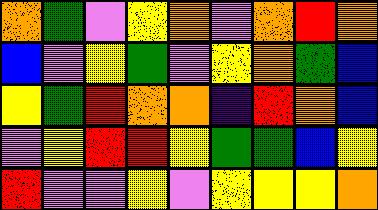[["orange", "green", "violet", "yellow", "orange", "violet", "orange", "red", "orange"], ["blue", "violet", "yellow", "green", "violet", "yellow", "orange", "green", "blue"], ["yellow", "green", "red", "orange", "orange", "indigo", "red", "orange", "blue"], ["violet", "yellow", "red", "red", "yellow", "green", "green", "blue", "yellow"], ["red", "violet", "violet", "yellow", "violet", "yellow", "yellow", "yellow", "orange"]]